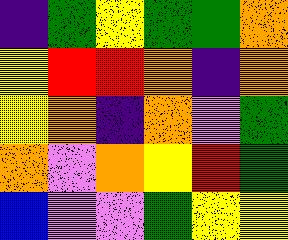[["indigo", "green", "yellow", "green", "green", "orange"], ["yellow", "red", "red", "orange", "indigo", "orange"], ["yellow", "orange", "indigo", "orange", "violet", "green"], ["orange", "violet", "orange", "yellow", "red", "green"], ["blue", "violet", "violet", "green", "yellow", "yellow"]]